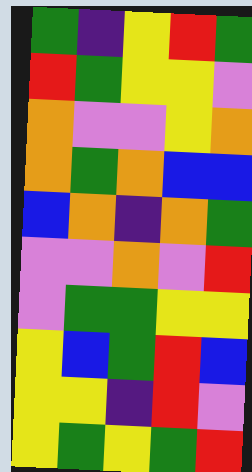[["green", "indigo", "yellow", "red", "green"], ["red", "green", "yellow", "yellow", "violet"], ["orange", "violet", "violet", "yellow", "orange"], ["orange", "green", "orange", "blue", "blue"], ["blue", "orange", "indigo", "orange", "green"], ["violet", "violet", "orange", "violet", "red"], ["violet", "green", "green", "yellow", "yellow"], ["yellow", "blue", "green", "red", "blue"], ["yellow", "yellow", "indigo", "red", "violet"], ["yellow", "green", "yellow", "green", "red"]]